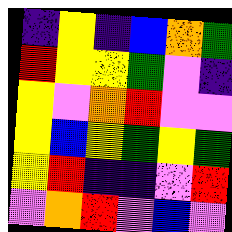[["indigo", "yellow", "indigo", "blue", "orange", "green"], ["red", "yellow", "yellow", "green", "violet", "indigo"], ["yellow", "violet", "orange", "red", "violet", "violet"], ["yellow", "blue", "yellow", "green", "yellow", "green"], ["yellow", "red", "indigo", "indigo", "violet", "red"], ["violet", "orange", "red", "violet", "blue", "violet"]]